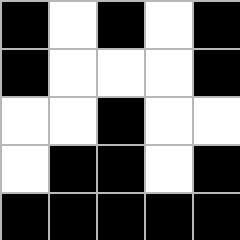[["black", "white", "black", "white", "black"], ["black", "white", "white", "white", "black"], ["white", "white", "black", "white", "white"], ["white", "black", "black", "white", "black"], ["black", "black", "black", "black", "black"]]